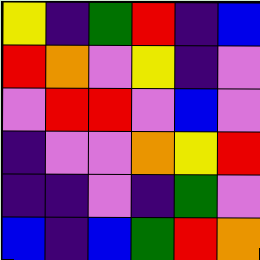[["yellow", "indigo", "green", "red", "indigo", "blue"], ["red", "orange", "violet", "yellow", "indigo", "violet"], ["violet", "red", "red", "violet", "blue", "violet"], ["indigo", "violet", "violet", "orange", "yellow", "red"], ["indigo", "indigo", "violet", "indigo", "green", "violet"], ["blue", "indigo", "blue", "green", "red", "orange"]]